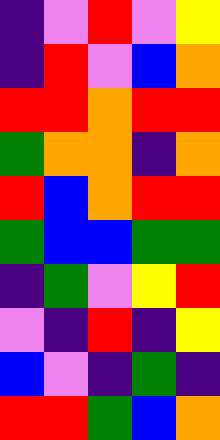[["indigo", "violet", "red", "violet", "yellow"], ["indigo", "red", "violet", "blue", "orange"], ["red", "red", "orange", "red", "red"], ["green", "orange", "orange", "indigo", "orange"], ["red", "blue", "orange", "red", "red"], ["green", "blue", "blue", "green", "green"], ["indigo", "green", "violet", "yellow", "red"], ["violet", "indigo", "red", "indigo", "yellow"], ["blue", "violet", "indigo", "green", "indigo"], ["red", "red", "green", "blue", "orange"]]